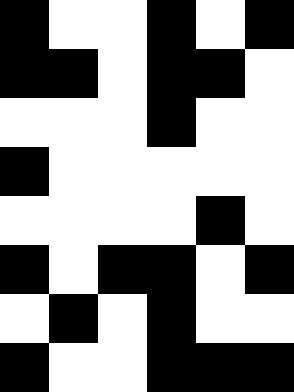[["black", "white", "white", "black", "white", "black"], ["black", "black", "white", "black", "black", "white"], ["white", "white", "white", "black", "white", "white"], ["black", "white", "white", "white", "white", "white"], ["white", "white", "white", "white", "black", "white"], ["black", "white", "black", "black", "white", "black"], ["white", "black", "white", "black", "white", "white"], ["black", "white", "white", "black", "black", "black"]]